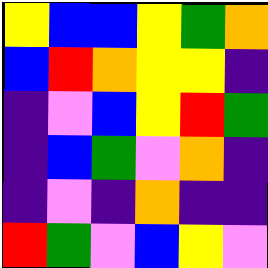[["yellow", "blue", "blue", "yellow", "green", "orange"], ["blue", "red", "orange", "yellow", "yellow", "indigo"], ["indigo", "violet", "blue", "yellow", "red", "green"], ["indigo", "blue", "green", "violet", "orange", "indigo"], ["indigo", "violet", "indigo", "orange", "indigo", "indigo"], ["red", "green", "violet", "blue", "yellow", "violet"]]